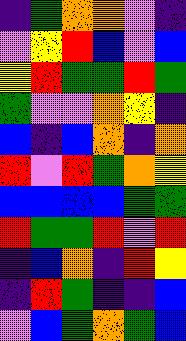[["indigo", "green", "orange", "orange", "violet", "indigo"], ["violet", "yellow", "red", "blue", "violet", "blue"], ["yellow", "red", "green", "green", "red", "green"], ["green", "violet", "violet", "orange", "yellow", "indigo"], ["blue", "indigo", "blue", "orange", "indigo", "orange"], ["red", "violet", "red", "green", "orange", "yellow"], ["blue", "blue", "blue", "blue", "green", "green"], ["red", "green", "green", "red", "violet", "red"], ["indigo", "blue", "orange", "indigo", "red", "yellow"], ["indigo", "red", "green", "indigo", "indigo", "blue"], ["violet", "blue", "green", "orange", "green", "blue"]]